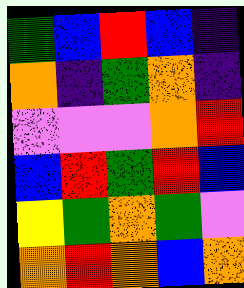[["green", "blue", "red", "blue", "indigo"], ["orange", "indigo", "green", "orange", "indigo"], ["violet", "violet", "violet", "orange", "red"], ["blue", "red", "green", "red", "blue"], ["yellow", "green", "orange", "green", "violet"], ["orange", "red", "orange", "blue", "orange"]]